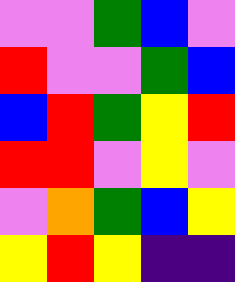[["violet", "violet", "green", "blue", "violet"], ["red", "violet", "violet", "green", "blue"], ["blue", "red", "green", "yellow", "red"], ["red", "red", "violet", "yellow", "violet"], ["violet", "orange", "green", "blue", "yellow"], ["yellow", "red", "yellow", "indigo", "indigo"]]